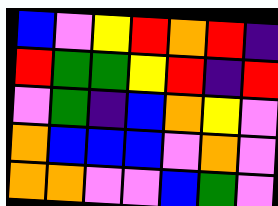[["blue", "violet", "yellow", "red", "orange", "red", "indigo"], ["red", "green", "green", "yellow", "red", "indigo", "red"], ["violet", "green", "indigo", "blue", "orange", "yellow", "violet"], ["orange", "blue", "blue", "blue", "violet", "orange", "violet"], ["orange", "orange", "violet", "violet", "blue", "green", "violet"]]